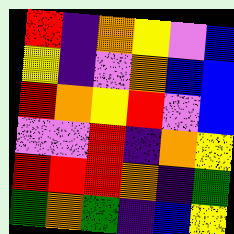[["red", "indigo", "orange", "yellow", "violet", "blue"], ["yellow", "indigo", "violet", "orange", "blue", "blue"], ["red", "orange", "yellow", "red", "violet", "blue"], ["violet", "violet", "red", "indigo", "orange", "yellow"], ["red", "red", "red", "orange", "indigo", "green"], ["green", "orange", "green", "indigo", "blue", "yellow"]]